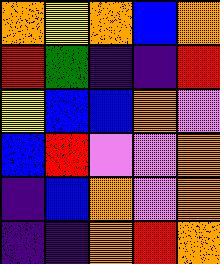[["orange", "yellow", "orange", "blue", "orange"], ["red", "green", "indigo", "indigo", "red"], ["yellow", "blue", "blue", "orange", "violet"], ["blue", "red", "violet", "violet", "orange"], ["indigo", "blue", "orange", "violet", "orange"], ["indigo", "indigo", "orange", "red", "orange"]]